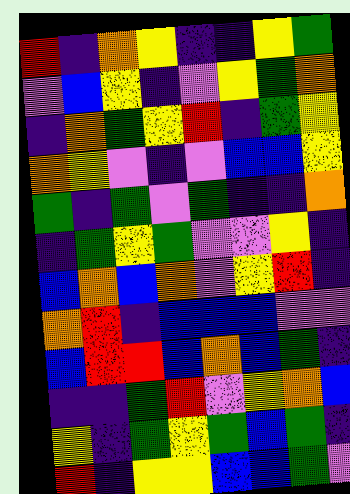[["red", "indigo", "orange", "yellow", "indigo", "indigo", "yellow", "green"], ["violet", "blue", "yellow", "indigo", "violet", "yellow", "green", "orange"], ["indigo", "orange", "green", "yellow", "red", "indigo", "green", "yellow"], ["orange", "yellow", "violet", "indigo", "violet", "blue", "blue", "yellow"], ["green", "indigo", "green", "violet", "green", "indigo", "indigo", "orange"], ["indigo", "green", "yellow", "green", "violet", "violet", "yellow", "indigo"], ["blue", "orange", "blue", "orange", "violet", "yellow", "red", "indigo"], ["orange", "red", "indigo", "blue", "blue", "blue", "violet", "violet"], ["blue", "red", "red", "blue", "orange", "blue", "green", "indigo"], ["indigo", "indigo", "green", "red", "violet", "yellow", "orange", "blue"], ["yellow", "indigo", "green", "yellow", "green", "blue", "green", "indigo"], ["red", "indigo", "yellow", "yellow", "blue", "blue", "green", "violet"]]